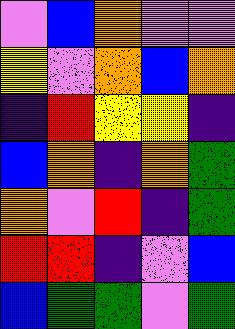[["violet", "blue", "orange", "violet", "violet"], ["yellow", "violet", "orange", "blue", "orange"], ["indigo", "red", "yellow", "yellow", "indigo"], ["blue", "orange", "indigo", "orange", "green"], ["orange", "violet", "red", "indigo", "green"], ["red", "red", "indigo", "violet", "blue"], ["blue", "green", "green", "violet", "green"]]